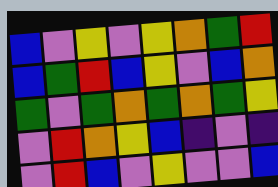[["blue", "violet", "yellow", "violet", "yellow", "orange", "green", "red"], ["blue", "green", "red", "blue", "yellow", "violet", "blue", "orange"], ["green", "violet", "green", "orange", "green", "orange", "green", "yellow"], ["violet", "red", "orange", "yellow", "blue", "indigo", "violet", "indigo"], ["violet", "red", "blue", "violet", "yellow", "violet", "violet", "blue"]]